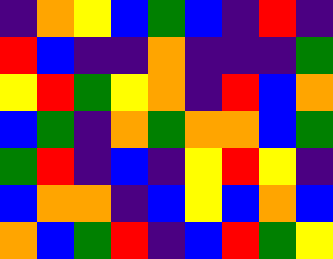[["indigo", "orange", "yellow", "blue", "green", "blue", "indigo", "red", "indigo"], ["red", "blue", "indigo", "indigo", "orange", "indigo", "indigo", "indigo", "green"], ["yellow", "red", "green", "yellow", "orange", "indigo", "red", "blue", "orange"], ["blue", "green", "indigo", "orange", "green", "orange", "orange", "blue", "green"], ["green", "red", "indigo", "blue", "indigo", "yellow", "red", "yellow", "indigo"], ["blue", "orange", "orange", "indigo", "blue", "yellow", "blue", "orange", "blue"], ["orange", "blue", "green", "red", "indigo", "blue", "red", "green", "yellow"]]